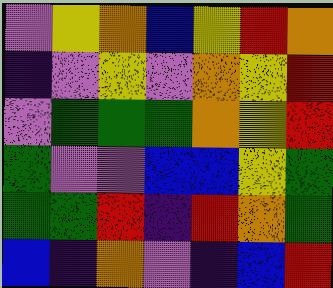[["violet", "yellow", "orange", "blue", "yellow", "red", "orange"], ["indigo", "violet", "yellow", "violet", "orange", "yellow", "red"], ["violet", "green", "green", "green", "orange", "yellow", "red"], ["green", "violet", "violet", "blue", "blue", "yellow", "green"], ["green", "green", "red", "indigo", "red", "orange", "green"], ["blue", "indigo", "orange", "violet", "indigo", "blue", "red"]]